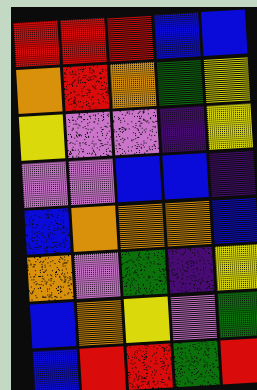[["red", "red", "red", "blue", "blue"], ["orange", "red", "orange", "green", "yellow"], ["yellow", "violet", "violet", "indigo", "yellow"], ["violet", "violet", "blue", "blue", "indigo"], ["blue", "orange", "orange", "orange", "blue"], ["orange", "violet", "green", "indigo", "yellow"], ["blue", "orange", "yellow", "violet", "green"], ["blue", "red", "red", "green", "red"]]